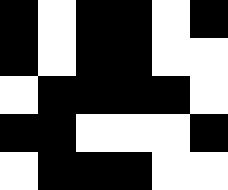[["black", "white", "black", "black", "white", "black"], ["black", "white", "black", "black", "white", "white"], ["white", "black", "black", "black", "black", "white"], ["black", "black", "white", "white", "white", "black"], ["white", "black", "black", "black", "white", "white"]]